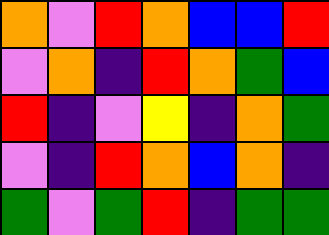[["orange", "violet", "red", "orange", "blue", "blue", "red"], ["violet", "orange", "indigo", "red", "orange", "green", "blue"], ["red", "indigo", "violet", "yellow", "indigo", "orange", "green"], ["violet", "indigo", "red", "orange", "blue", "orange", "indigo"], ["green", "violet", "green", "red", "indigo", "green", "green"]]